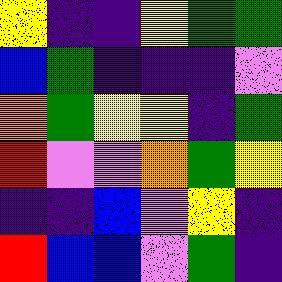[["yellow", "indigo", "indigo", "yellow", "green", "green"], ["blue", "green", "indigo", "indigo", "indigo", "violet"], ["orange", "green", "yellow", "yellow", "indigo", "green"], ["red", "violet", "violet", "orange", "green", "yellow"], ["indigo", "indigo", "blue", "violet", "yellow", "indigo"], ["red", "blue", "blue", "violet", "green", "indigo"]]